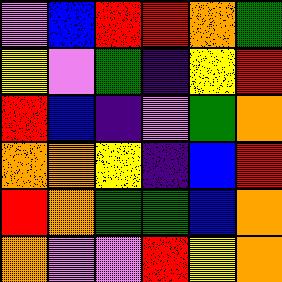[["violet", "blue", "red", "red", "orange", "green"], ["yellow", "violet", "green", "indigo", "yellow", "red"], ["red", "blue", "indigo", "violet", "green", "orange"], ["orange", "orange", "yellow", "indigo", "blue", "red"], ["red", "orange", "green", "green", "blue", "orange"], ["orange", "violet", "violet", "red", "yellow", "orange"]]